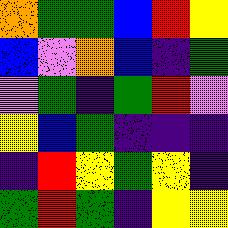[["orange", "green", "green", "blue", "red", "yellow"], ["blue", "violet", "orange", "blue", "indigo", "green"], ["violet", "green", "indigo", "green", "red", "violet"], ["yellow", "blue", "green", "indigo", "indigo", "indigo"], ["indigo", "red", "yellow", "green", "yellow", "indigo"], ["green", "red", "green", "indigo", "yellow", "yellow"]]